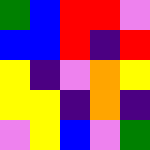[["green", "blue", "red", "red", "violet"], ["blue", "blue", "red", "indigo", "red"], ["yellow", "indigo", "violet", "orange", "yellow"], ["yellow", "yellow", "indigo", "orange", "indigo"], ["violet", "yellow", "blue", "violet", "green"]]